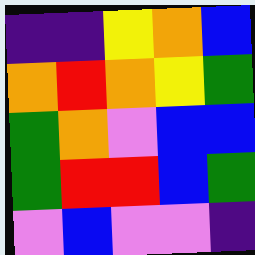[["indigo", "indigo", "yellow", "orange", "blue"], ["orange", "red", "orange", "yellow", "green"], ["green", "orange", "violet", "blue", "blue"], ["green", "red", "red", "blue", "green"], ["violet", "blue", "violet", "violet", "indigo"]]